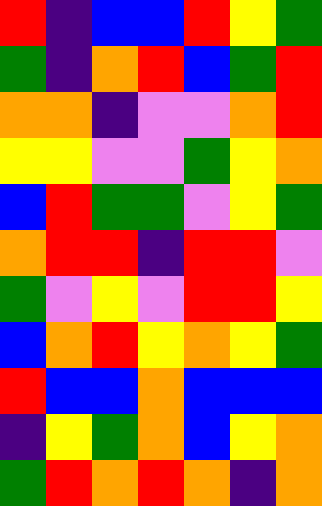[["red", "indigo", "blue", "blue", "red", "yellow", "green"], ["green", "indigo", "orange", "red", "blue", "green", "red"], ["orange", "orange", "indigo", "violet", "violet", "orange", "red"], ["yellow", "yellow", "violet", "violet", "green", "yellow", "orange"], ["blue", "red", "green", "green", "violet", "yellow", "green"], ["orange", "red", "red", "indigo", "red", "red", "violet"], ["green", "violet", "yellow", "violet", "red", "red", "yellow"], ["blue", "orange", "red", "yellow", "orange", "yellow", "green"], ["red", "blue", "blue", "orange", "blue", "blue", "blue"], ["indigo", "yellow", "green", "orange", "blue", "yellow", "orange"], ["green", "red", "orange", "red", "orange", "indigo", "orange"]]